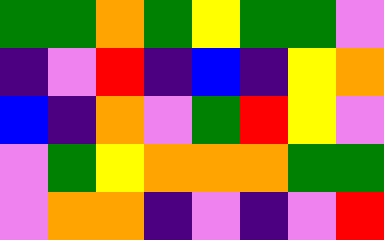[["green", "green", "orange", "green", "yellow", "green", "green", "violet"], ["indigo", "violet", "red", "indigo", "blue", "indigo", "yellow", "orange"], ["blue", "indigo", "orange", "violet", "green", "red", "yellow", "violet"], ["violet", "green", "yellow", "orange", "orange", "orange", "green", "green"], ["violet", "orange", "orange", "indigo", "violet", "indigo", "violet", "red"]]